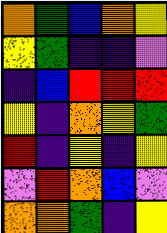[["orange", "green", "blue", "orange", "yellow"], ["yellow", "green", "indigo", "indigo", "violet"], ["indigo", "blue", "red", "red", "red"], ["yellow", "indigo", "orange", "yellow", "green"], ["red", "indigo", "yellow", "indigo", "yellow"], ["violet", "red", "orange", "blue", "violet"], ["orange", "orange", "green", "indigo", "yellow"]]